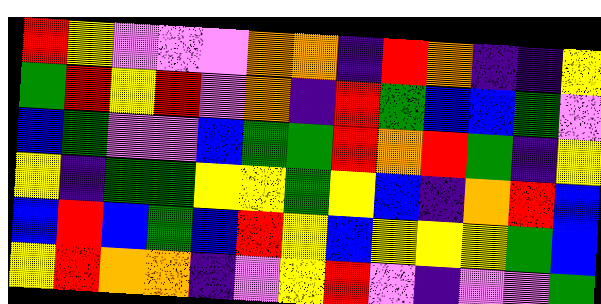[["red", "yellow", "violet", "violet", "violet", "orange", "orange", "indigo", "red", "orange", "indigo", "indigo", "yellow"], ["green", "red", "yellow", "red", "violet", "orange", "indigo", "red", "green", "blue", "blue", "green", "violet"], ["blue", "green", "violet", "violet", "blue", "green", "green", "red", "orange", "red", "green", "indigo", "yellow"], ["yellow", "indigo", "green", "green", "yellow", "yellow", "green", "yellow", "blue", "indigo", "orange", "red", "blue"], ["blue", "red", "blue", "green", "blue", "red", "yellow", "blue", "yellow", "yellow", "yellow", "green", "blue"], ["yellow", "red", "orange", "orange", "indigo", "violet", "yellow", "red", "violet", "indigo", "violet", "violet", "green"]]